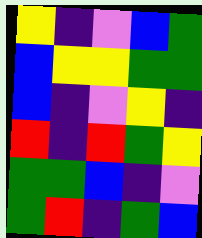[["yellow", "indigo", "violet", "blue", "green"], ["blue", "yellow", "yellow", "green", "green"], ["blue", "indigo", "violet", "yellow", "indigo"], ["red", "indigo", "red", "green", "yellow"], ["green", "green", "blue", "indigo", "violet"], ["green", "red", "indigo", "green", "blue"]]